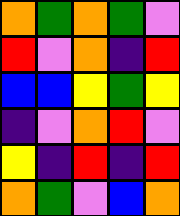[["orange", "green", "orange", "green", "violet"], ["red", "violet", "orange", "indigo", "red"], ["blue", "blue", "yellow", "green", "yellow"], ["indigo", "violet", "orange", "red", "violet"], ["yellow", "indigo", "red", "indigo", "red"], ["orange", "green", "violet", "blue", "orange"]]